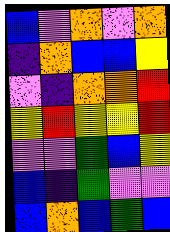[["blue", "violet", "orange", "violet", "orange"], ["indigo", "orange", "blue", "blue", "yellow"], ["violet", "indigo", "orange", "orange", "red"], ["yellow", "red", "yellow", "yellow", "red"], ["violet", "violet", "green", "blue", "yellow"], ["blue", "indigo", "green", "violet", "violet"], ["blue", "orange", "blue", "green", "blue"]]